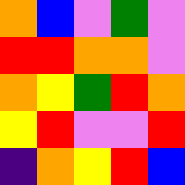[["orange", "blue", "violet", "green", "violet"], ["red", "red", "orange", "orange", "violet"], ["orange", "yellow", "green", "red", "orange"], ["yellow", "red", "violet", "violet", "red"], ["indigo", "orange", "yellow", "red", "blue"]]